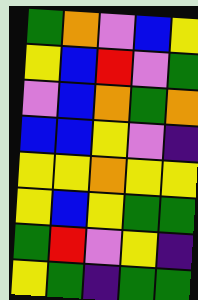[["green", "orange", "violet", "blue", "yellow"], ["yellow", "blue", "red", "violet", "green"], ["violet", "blue", "orange", "green", "orange"], ["blue", "blue", "yellow", "violet", "indigo"], ["yellow", "yellow", "orange", "yellow", "yellow"], ["yellow", "blue", "yellow", "green", "green"], ["green", "red", "violet", "yellow", "indigo"], ["yellow", "green", "indigo", "green", "green"]]